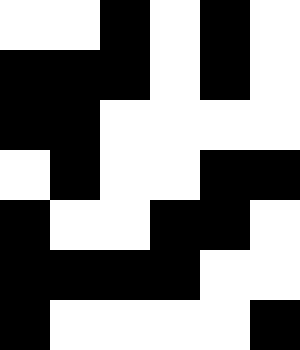[["white", "white", "black", "white", "black", "white"], ["black", "black", "black", "white", "black", "white"], ["black", "black", "white", "white", "white", "white"], ["white", "black", "white", "white", "black", "black"], ["black", "white", "white", "black", "black", "white"], ["black", "black", "black", "black", "white", "white"], ["black", "white", "white", "white", "white", "black"]]